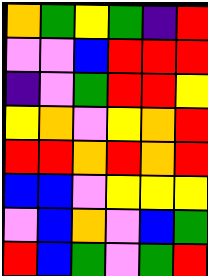[["orange", "green", "yellow", "green", "indigo", "red"], ["violet", "violet", "blue", "red", "red", "red"], ["indigo", "violet", "green", "red", "red", "yellow"], ["yellow", "orange", "violet", "yellow", "orange", "red"], ["red", "red", "orange", "red", "orange", "red"], ["blue", "blue", "violet", "yellow", "yellow", "yellow"], ["violet", "blue", "orange", "violet", "blue", "green"], ["red", "blue", "green", "violet", "green", "red"]]